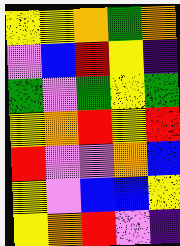[["yellow", "yellow", "orange", "green", "orange"], ["violet", "blue", "red", "yellow", "indigo"], ["green", "violet", "green", "yellow", "green"], ["yellow", "orange", "red", "yellow", "red"], ["red", "violet", "violet", "orange", "blue"], ["yellow", "violet", "blue", "blue", "yellow"], ["yellow", "orange", "red", "violet", "indigo"]]